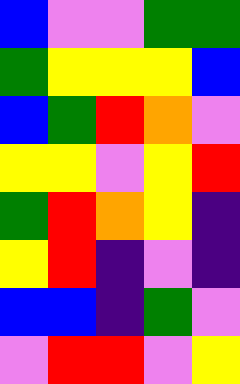[["blue", "violet", "violet", "green", "green"], ["green", "yellow", "yellow", "yellow", "blue"], ["blue", "green", "red", "orange", "violet"], ["yellow", "yellow", "violet", "yellow", "red"], ["green", "red", "orange", "yellow", "indigo"], ["yellow", "red", "indigo", "violet", "indigo"], ["blue", "blue", "indigo", "green", "violet"], ["violet", "red", "red", "violet", "yellow"]]